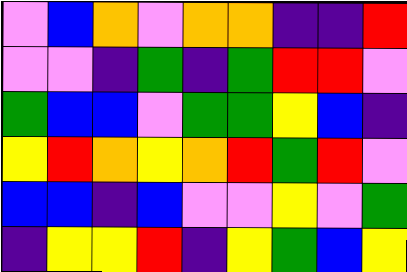[["violet", "blue", "orange", "violet", "orange", "orange", "indigo", "indigo", "red"], ["violet", "violet", "indigo", "green", "indigo", "green", "red", "red", "violet"], ["green", "blue", "blue", "violet", "green", "green", "yellow", "blue", "indigo"], ["yellow", "red", "orange", "yellow", "orange", "red", "green", "red", "violet"], ["blue", "blue", "indigo", "blue", "violet", "violet", "yellow", "violet", "green"], ["indigo", "yellow", "yellow", "red", "indigo", "yellow", "green", "blue", "yellow"]]